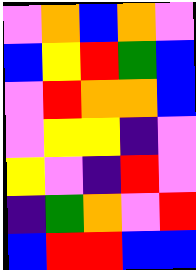[["violet", "orange", "blue", "orange", "violet"], ["blue", "yellow", "red", "green", "blue"], ["violet", "red", "orange", "orange", "blue"], ["violet", "yellow", "yellow", "indigo", "violet"], ["yellow", "violet", "indigo", "red", "violet"], ["indigo", "green", "orange", "violet", "red"], ["blue", "red", "red", "blue", "blue"]]